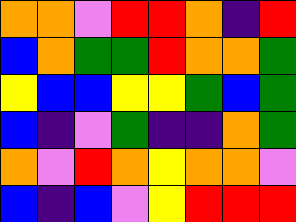[["orange", "orange", "violet", "red", "red", "orange", "indigo", "red"], ["blue", "orange", "green", "green", "red", "orange", "orange", "green"], ["yellow", "blue", "blue", "yellow", "yellow", "green", "blue", "green"], ["blue", "indigo", "violet", "green", "indigo", "indigo", "orange", "green"], ["orange", "violet", "red", "orange", "yellow", "orange", "orange", "violet"], ["blue", "indigo", "blue", "violet", "yellow", "red", "red", "red"]]